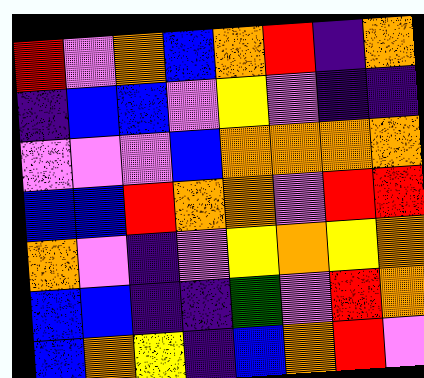[["red", "violet", "orange", "blue", "orange", "red", "indigo", "orange"], ["indigo", "blue", "blue", "violet", "yellow", "violet", "indigo", "indigo"], ["violet", "violet", "violet", "blue", "orange", "orange", "orange", "orange"], ["blue", "blue", "red", "orange", "orange", "violet", "red", "red"], ["orange", "violet", "indigo", "violet", "yellow", "orange", "yellow", "orange"], ["blue", "blue", "indigo", "indigo", "green", "violet", "red", "orange"], ["blue", "orange", "yellow", "indigo", "blue", "orange", "red", "violet"]]